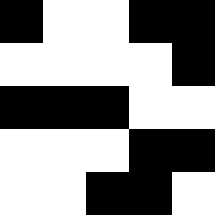[["black", "white", "white", "black", "black"], ["white", "white", "white", "white", "black"], ["black", "black", "black", "white", "white"], ["white", "white", "white", "black", "black"], ["white", "white", "black", "black", "white"]]